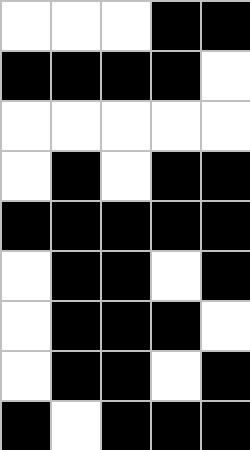[["white", "white", "white", "black", "black"], ["black", "black", "black", "black", "white"], ["white", "white", "white", "white", "white"], ["white", "black", "white", "black", "black"], ["black", "black", "black", "black", "black"], ["white", "black", "black", "white", "black"], ["white", "black", "black", "black", "white"], ["white", "black", "black", "white", "black"], ["black", "white", "black", "black", "black"]]